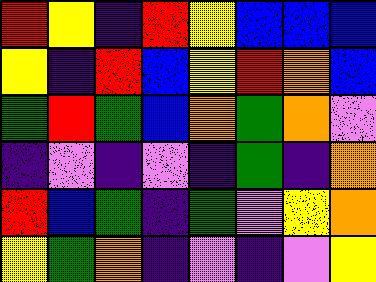[["red", "yellow", "indigo", "red", "yellow", "blue", "blue", "blue"], ["yellow", "indigo", "red", "blue", "yellow", "red", "orange", "blue"], ["green", "red", "green", "blue", "orange", "green", "orange", "violet"], ["indigo", "violet", "indigo", "violet", "indigo", "green", "indigo", "orange"], ["red", "blue", "green", "indigo", "green", "violet", "yellow", "orange"], ["yellow", "green", "orange", "indigo", "violet", "indigo", "violet", "yellow"]]